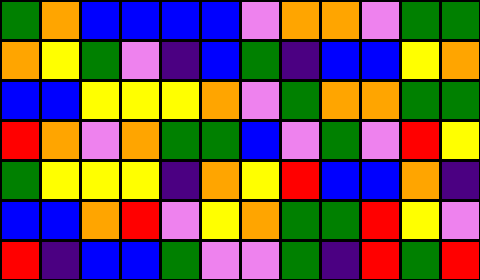[["green", "orange", "blue", "blue", "blue", "blue", "violet", "orange", "orange", "violet", "green", "green"], ["orange", "yellow", "green", "violet", "indigo", "blue", "green", "indigo", "blue", "blue", "yellow", "orange"], ["blue", "blue", "yellow", "yellow", "yellow", "orange", "violet", "green", "orange", "orange", "green", "green"], ["red", "orange", "violet", "orange", "green", "green", "blue", "violet", "green", "violet", "red", "yellow"], ["green", "yellow", "yellow", "yellow", "indigo", "orange", "yellow", "red", "blue", "blue", "orange", "indigo"], ["blue", "blue", "orange", "red", "violet", "yellow", "orange", "green", "green", "red", "yellow", "violet"], ["red", "indigo", "blue", "blue", "green", "violet", "violet", "green", "indigo", "red", "green", "red"]]